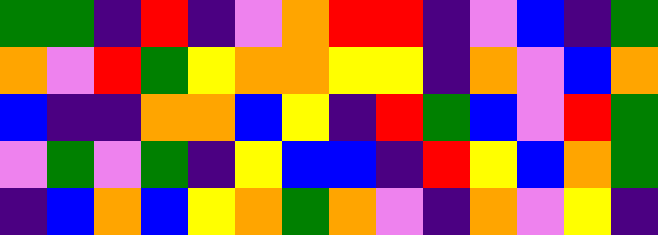[["green", "green", "indigo", "red", "indigo", "violet", "orange", "red", "red", "indigo", "violet", "blue", "indigo", "green"], ["orange", "violet", "red", "green", "yellow", "orange", "orange", "yellow", "yellow", "indigo", "orange", "violet", "blue", "orange"], ["blue", "indigo", "indigo", "orange", "orange", "blue", "yellow", "indigo", "red", "green", "blue", "violet", "red", "green"], ["violet", "green", "violet", "green", "indigo", "yellow", "blue", "blue", "indigo", "red", "yellow", "blue", "orange", "green"], ["indigo", "blue", "orange", "blue", "yellow", "orange", "green", "orange", "violet", "indigo", "orange", "violet", "yellow", "indigo"]]